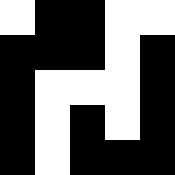[["white", "black", "black", "white", "white"], ["black", "black", "black", "white", "black"], ["black", "white", "white", "white", "black"], ["black", "white", "black", "white", "black"], ["black", "white", "black", "black", "black"]]